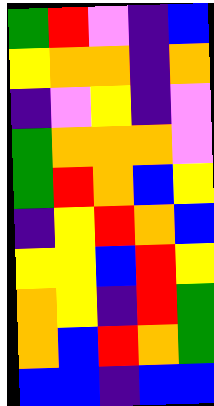[["green", "red", "violet", "indigo", "blue"], ["yellow", "orange", "orange", "indigo", "orange"], ["indigo", "violet", "yellow", "indigo", "violet"], ["green", "orange", "orange", "orange", "violet"], ["green", "red", "orange", "blue", "yellow"], ["indigo", "yellow", "red", "orange", "blue"], ["yellow", "yellow", "blue", "red", "yellow"], ["orange", "yellow", "indigo", "red", "green"], ["orange", "blue", "red", "orange", "green"], ["blue", "blue", "indigo", "blue", "blue"]]